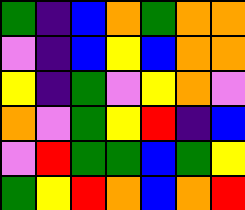[["green", "indigo", "blue", "orange", "green", "orange", "orange"], ["violet", "indigo", "blue", "yellow", "blue", "orange", "orange"], ["yellow", "indigo", "green", "violet", "yellow", "orange", "violet"], ["orange", "violet", "green", "yellow", "red", "indigo", "blue"], ["violet", "red", "green", "green", "blue", "green", "yellow"], ["green", "yellow", "red", "orange", "blue", "orange", "red"]]